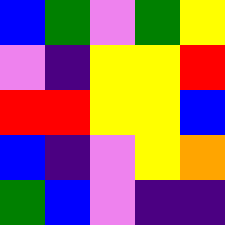[["blue", "green", "violet", "green", "yellow"], ["violet", "indigo", "yellow", "yellow", "red"], ["red", "red", "yellow", "yellow", "blue"], ["blue", "indigo", "violet", "yellow", "orange"], ["green", "blue", "violet", "indigo", "indigo"]]